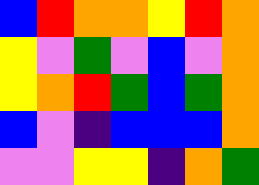[["blue", "red", "orange", "orange", "yellow", "red", "orange"], ["yellow", "violet", "green", "violet", "blue", "violet", "orange"], ["yellow", "orange", "red", "green", "blue", "green", "orange"], ["blue", "violet", "indigo", "blue", "blue", "blue", "orange"], ["violet", "violet", "yellow", "yellow", "indigo", "orange", "green"]]